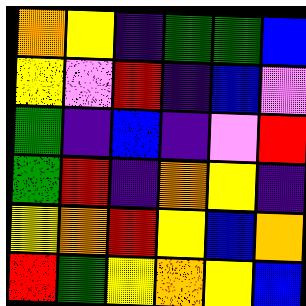[["orange", "yellow", "indigo", "green", "green", "blue"], ["yellow", "violet", "red", "indigo", "blue", "violet"], ["green", "indigo", "blue", "indigo", "violet", "red"], ["green", "red", "indigo", "orange", "yellow", "indigo"], ["yellow", "orange", "red", "yellow", "blue", "orange"], ["red", "green", "yellow", "orange", "yellow", "blue"]]